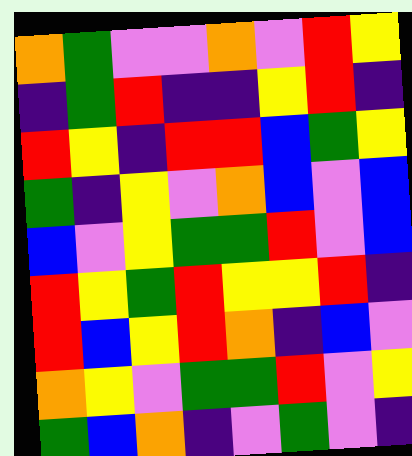[["orange", "green", "violet", "violet", "orange", "violet", "red", "yellow"], ["indigo", "green", "red", "indigo", "indigo", "yellow", "red", "indigo"], ["red", "yellow", "indigo", "red", "red", "blue", "green", "yellow"], ["green", "indigo", "yellow", "violet", "orange", "blue", "violet", "blue"], ["blue", "violet", "yellow", "green", "green", "red", "violet", "blue"], ["red", "yellow", "green", "red", "yellow", "yellow", "red", "indigo"], ["red", "blue", "yellow", "red", "orange", "indigo", "blue", "violet"], ["orange", "yellow", "violet", "green", "green", "red", "violet", "yellow"], ["green", "blue", "orange", "indigo", "violet", "green", "violet", "indigo"]]